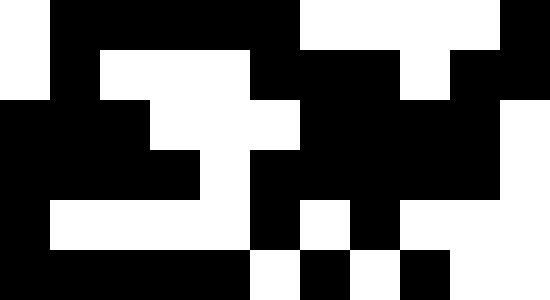[["white", "black", "black", "black", "black", "black", "white", "white", "white", "white", "black"], ["white", "black", "white", "white", "white", "black", "black", "black", "white", "black", "black"], ["black", "black", "black", "white", "white", "white", "black", "black", "black", "black", "white"], ["black", "black", "black", "black", "white", "black", "black", "black", "black", "black", "white"], ["black", "white", "white", "white", "white", "black", "white", "black", "white", "white", "white"], ["black", "black", "black", "black", "black", "white", "black", "white", "black", "white", "white"]]